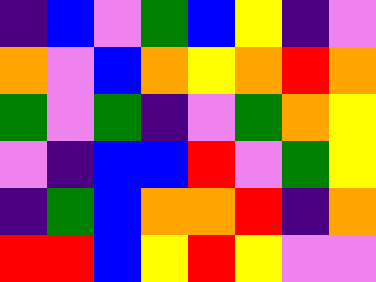[["indigo", "blue", "violet", "green", "blue", "yellow", "indigo", "violet"], ["orange", "violet", "blue", "orange", "yellow", "orange", "red", "orange"], ["green", "violet", "green", "indigo", "violet", "green", "orange", "yellow"], ["violet", "indigo", "blue", "blue", "red", "violet", "green", "yellow"], ["indigo", "green", "blue", "orange", "orange", "red", "indigo", "orange"], ["red", "red", "blue", "yellow", "red", "yellow", "violet", "violet"]]